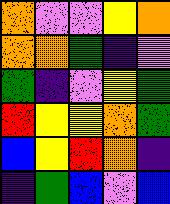[["orange", "violet", "violet", "yellow", "orange"], ["orange", "orange", "green", "indigo", "violet"], ["green", "indigo", "violet", "yellow", "green"], ["red", "yellow", "yellow", "orange", "green"], ["blue", "yellow", "red", "orange", "indigo"], ["indigo", "green", "blue", "violet", "blue"]]